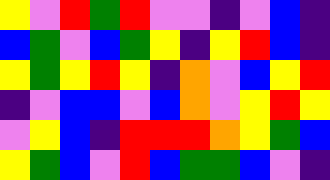[["yellow", "violet", "red", "green", "red", "violet", "violet", "indigo", "violet", "blue", "indigo"], ["blue", "green", "violet", "blue", "green", "yellow", "indigo", "yellow", "red", "blue", "indigo"], ["yellow", "green", "yellow", "red", "yellow", "indigo", "orange", "violet", "blue", "yellow", "red"], ["indigo", "violet", "blue", "blue", "violet", "blue", "orange", "violet", "yellow", "red", "yellow"], ["violet", "yellow", "blue", "indigo", "red", "red", "red", "orange", "yellow", "green", "blue"], ["yellow", "green", "blue", "violet", "red", "blue", "green", "green", "blue", "violet", "indigo"]]